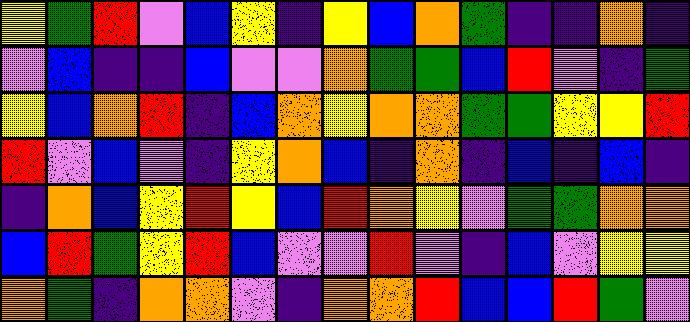[["yellow", "green", "red", "violet", "blue", "yellow", "indigo", "yellow", "blue", "orange", "green", "indigo", "indigo", "orange", "indigo"], ["violet", "blue", "indigo", "indigo", "blue", "violet", "violet", "orange", "green", "green", "blue", "red", "violet", "indigo", "green"], ["yellow", "blue", "orange", "red", "indigo", "blue", "orange", "yellow", "orange", "orange", "green", "green", "yellow", "yellow", "red"], ["red", "violet", "blue", "violet", "indigo", "yellow", "orange", "blue", "indigo", "orange", "indigo", "blue", "indigo", "blue", "indigo"], ["indigo", "orange", "blue", "yellow", "red", "yellow", "blue", "red", "orange", "yellow", "violet", "green", "green", "orange", "orange"], ["blue", "red", "green", "yellow", "red", "blue", "violet", "violet", "red", "violet", "indigo", "blue", "violet", "yellow", "yellow"], ["orange", "green", "indigo", "orange", "orange", "violet", "indigo", "orange", "orange", "red", "blue", "blue", "red", "green", "violet"]]